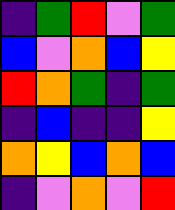[["indigo", "green", "red", "violet", "green"], ["blue", "violet", "orange", "blue", "yellow"], ["red", "orange", "green", "indigo", "green"], ["indigo", "blue", "indigo", "indigo", "yellow"], ["orange", "yellow", "blue", "orange", "blue"], ["indigo", "violet", "orange", "violet", "red"]]